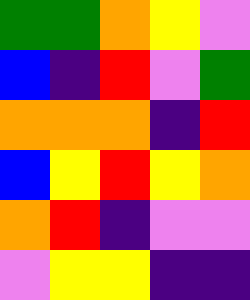[["green", "green", "orange", "yellow", "violet"], ["blue", "indigo", "red", "violet", "green"], ["orange", "orange", "orange", "indigo", "red"], ["blue", "yellow", "red", "yellow", "orange"], ["orange", "red", "indigo", "violet", "violet"], ["violet", "yellow", "yellow", "indigo", "indigo"]]